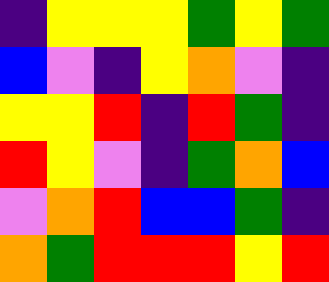[["indigo", "yellow", "yellow", "yellow", "green", "yellow", "green"], ["blue", "violet", "indigo", "yellow", "orange", "violet", "indigo"], ["yellow", "yellow", "red", "indigo", "red", "green", "indigo"], ["red", "yellow", "violet", "indigo", "green", "orange", "blue"], ["violet", "orange", "red", "blue", "blue", "green", "indigo"], ["orange", "green", "red", "red", "red", "yellow", "red"]]